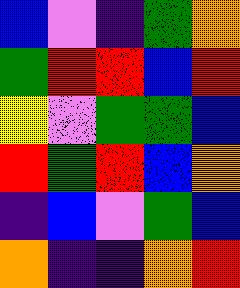[["blue", "violet", "indigo", "green", "orange"], ["green", "red", "red", "blue", "red"], ["yellow", "violet", "green", "green", "blue"], ["red", "green", "red", "blue", "orange"], ["indigo", "blue", "violet", "green", "blue"], ["orange", "indigo", "indigo", "orange", "red"]]